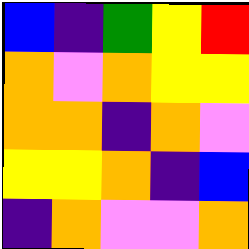[["blue", "indigo", "green", "yellow", "red"], ["orange", "violet", "orange", "yellow", "yellow"], ["orange", "orange", "indigo", "orange", "violet"], ["yellow", "yellow", "orange", "indigo", "blue"], ["indigo", "orange", "violet", "violet", "orange"]]